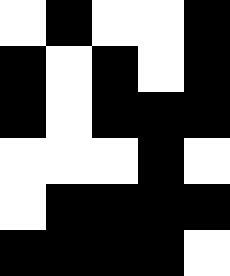[["white", "black", "white", "white", "black"], ["black", "white", "black", "white", "black"], ["black", "white", "black", "black", "black"], ["white", "white", "white", "black", "white"], ["white", "black", "black", "black", "black"], ["black", "black", "black", "black", "white"]]